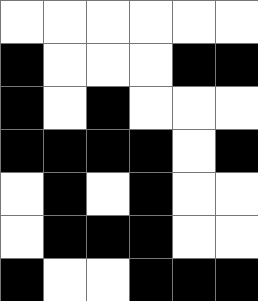[["white", "white", "white", "white", "white", "white"], ["black", "white", "white", "white", "black", "black"], ["black", "white", "black", "white", "white", "white"], ["black", "black", "black", "black", "white", "black"], ["white", "black", "white", "black", "white", "white"], ["white", "black", "black", "black", "white", "white"], ["black", "white", "white", "black", "black", "black"]]